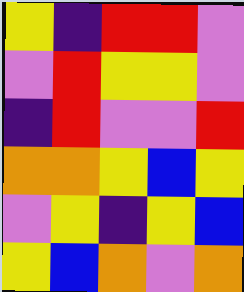[["yellow", "indigo", "red", "red", "violet"], ["violet", "red", "yellow", "yellow", "violet"], ["indigo", "red", "violet", "violet", "red"], ["orange", "orange", "yellow", "blue", "yellow"], ["violet", "yellow", "indigo", "yellow", "blue"], ["yellow", "blue", "orange", "violet", "orange"]]